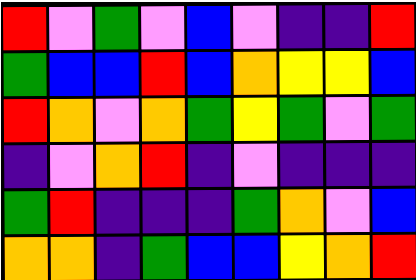[["red", "violet", "green", "violet", "blue", "violet", "indigo", "indigo", "red"], ["green", "blue", "blue", "red", "blue", "orange", "yellow", "yellow", "blue"], ["red", "orange", "violet", "orange", "green", "yellow", "green", "violet", "green"], ["indigo", "violet", "orange", "red", "indigo", "violet", "indigo", "indigo", "indigo"], ["green", "red", "indigo", "indigo", "indigo", "green", "orange", "violet", "blue"], ["orange", "orange", "indigo", "green", "blue", "blue", "yellow", "orange", "red"]]